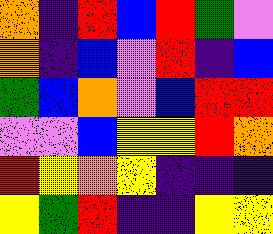[["orange", "indigo", "red", "blue", "red", "green", "violet"], ["orange", "indigo", "blue", "violet", "red", "indigo", "blue"], ["green", "blue", "orange", "violet", "blue", "red", "red"], ["violet", "violet", "blue", "yellow", "yellow", "red", "orange"], ["red", "yellow", "orange", "yellow", "indigo", "indigo", "indigo"], ["yellow", "green", "red", "indigo", "indigo", "yellow", "yellow"]]